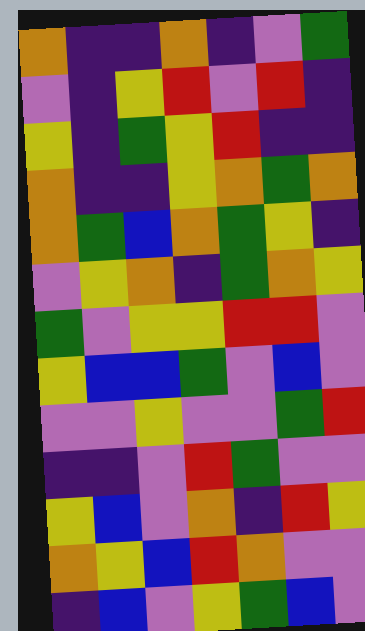[["orange", "indigo", "indigo", "orange", "indigo", "violet", "green"], ["violet", "indigo", "yellow", "red", "violet", "red", "indigo"], ["yellow", "indigo", "green", "yellow", "red", "indigo", "indigo"], ["orange", "indigo", "indigo", "yellow", "orange", "green", "orange"], ["orange", "green", "blue", "orange", "green", "yellow", "indigo"], ["violet", "yellow", "orange", "indigo", "green", "orange", "yellow"], ["green", "violet", "yellow", "yellow", "red", "red", "violet"], ["yellow", "blue", "blue", "green", "violet", "blue", "violet"], ["violet", "violet", "yellow", "violet", "violet", "green", "red"], ["indigo", "indigo", "violet", "red", "green", "violet", "violet"], ["yellow", "blue", "violet", "orange", "indigo", "red", "yellow"], ["orange", "yellow", "blue", "red", "orange", "violet", "violet"], ["indigo", "blue", "violet", "yellow", "green", "blue", "violet"]]